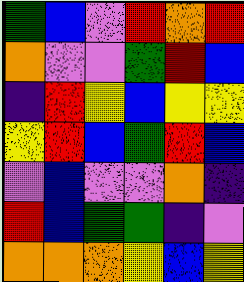[["green", "blue", "violet", "red", "orange", "red"], ["orange", "violet", "violet", "green", "red", "blue"], ["indigo", "red", "yellow", "blue", "yellow", "yellow"], ["yellow", "red", "blue", "green", "red", "blue"], ["violet", "blue", "violet", "violet", "orange", "indigo"], ["red", "blue", "green", "green", "indigo", "violet"], ["orange", "orange", "orange", "yellow", "blue", "yellow"]]